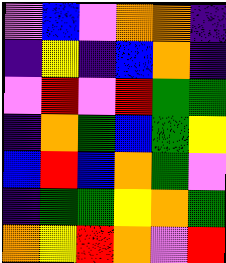[["violet", "blue", "violet", "orange", "orange", "indigo"], ["indigo", "yellow", "indigo", "blue", "orange", "indigo"], ["violet", "red", "violet", "red", "green", "green"], ["indigo", "orange", "green", "blue", "green", "yellow"], ["blue", "red", "blue", "orange", "green", "violet"], ["indigo", "green", "green", "yellow", "orange", "green"], ["orange", "yellow", "red", "orange", "violet", "red"]]